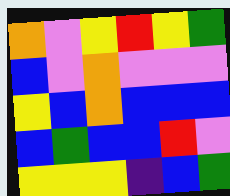[["orange", "violet", "yellow", "red", "yellow", "green"], ["blue", "violet", "orange", "violet", "violet", "violet"], ["yellow", "blue", "orange", "blue", "blue", "blue"], ["blue", "green", "blue", "blue", "red", "violet"], ["yellow", "yellow", "yellow", "indigo", "blue", "green"]]